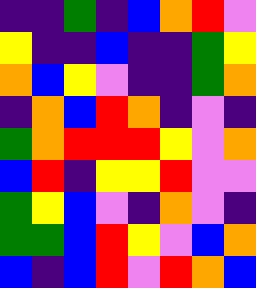[["indigo", "indigo", "green", "indigo", "blue", "orange", "red", "violet"], ["yellow", "indigo", "indigo", "blue", "indigo", "indigo", "green", "yellow"], ["orange", "blue", "yellow", "violet", "indigo", "indigo", "green", "orange"], ["indigo", "orange", "blue", "red", "orange", "indigo", "violet", "indigo"], ["green", "orange", "red", "red", "red", "yellow", "violet", "orange"], ["blue", "red", "indigo", "yellow", "yellow", "red", "violet", "violet"], ["green", "yellow", "blue", "violet", "indigo", "orange", "violet", "indigo"], ["green", "green", "blue", "red", "yellow", "violet", "blue", "orange"], ["blue", "indigo", "blue", "red", "violet", "red", "orange", "blue"]]